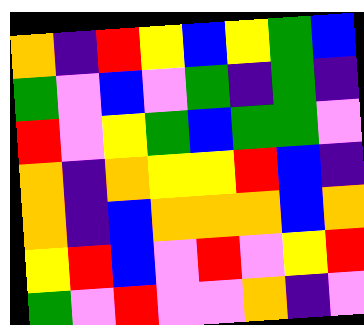[["orange", "indigo", "red", "yellow", "blue", "yellow", "green", "blue"], ["green", "violet", "blue", "violet", "green", "indigo", "green", "indigo"], ["red", "violet", "yellow", "green", "blue", "green", "green", "violet"], ["orange", "indigo", "orange", "yellow", "yellow", "red", "blue", "indigo"], ["orange", "indigo", "blue", "orange", "orange", "orange", "blue", "orange"], ["yellow", "red", "blue", "violet", "red", "violet", "yellow", "red"], ["green", "violet", "red", "violet", "violet", "orange", "indigo", "violet"]]